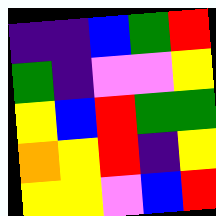[["indigo", "indigo", "blue", "green", "red"], ["green", "indigo", "violet", "violet", "yellow"], ["yellow", "blue", "red", "green", "green"], ["orange", "yellow", "red", "indigo", "yellow"], ["yellow", "yellow", "violet", "blue", "red"]]